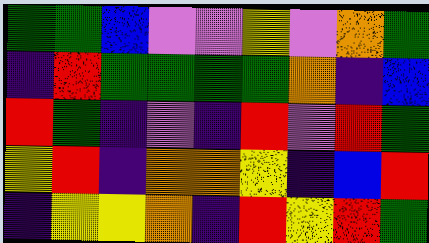[["green", "green", "blue", "violet", "violet", "yellow", "violet", "orange", "green"], ["indigo", "red", "green", "green", "green", "green", "orange", "indigo", "blue"], ["red", "green", "indigo", "violet", "indigo", "red", "violet", "red", "green"], ["yellow", "red", "indigo", "orange", "orange", "yellow", "indigo", "blue", "red"], ["indigo", "yellow", "yellow", "orange", "indigo", "red", "yellow", "red", "green"]]